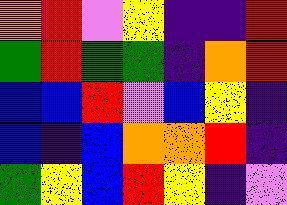[["orange", "red", "violet", "yellow", "indigo", "indigo", "red"], ["green", "red", "green", "green", "indigo", "orange", "red"], ["blue", "blue", "red", "violet", "blue", "yellow", "indigo"], ["blue", "indigo", "blue", "orange", "orange", "red", "indigo"], ["green", "yellow", "blue", "red", "yellow", "indigo", "violet"]]